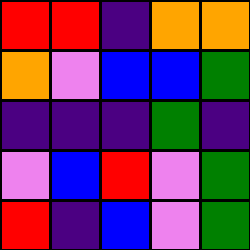[["red", "red", "indigo", "orange", "orange"], ["orange", "violet", "blue", "blue", "green"], ["indigo", "indigo", "indigo", "green", "indigo"], ["violet", "blue", "red", "violet", "green"], ["red", "indigo", "blue", "violet", "green"]]